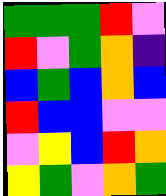[["green", "green", "green", "red", "violet"], ["red", "violet", "green", "orange", "indigo"], ["blue", "green", "blue", "orange", "blue"], ["red", "blue", "blue", "violet", "violet"], ["violet", "yellow", "blue", "red", "orange"], ["yellow", "green", "violet", "orange", "green"]]